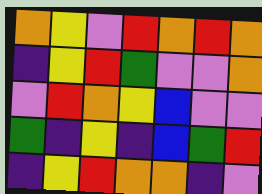[["orange", "yellow", "violet", "red", "orange", "red", "orange"], ["indigo", "yellow", "red", "green", "violet", "violet", "orange"], ["violet", "red", "orange", "yellow", "blue", "violet", "violet"], ["green", "indigo", "yellow", "indigo", "blue", "green", "red"], ["indigo", "yellow", "red", "orange", "orange", "indigo", "violet"]]